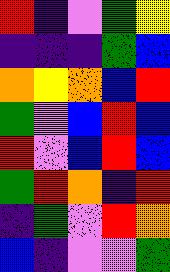[["red", "indigo", "violet", "green", "yellow"], ["indigo", "indigo", "indigo", "green", "blue"], ["orange", "yellow", "orange", "blue", "red"], ["green", "violet", "blue", "red", "blue"], ["red", "violet", "blue", "red", "blue"], ["green", "red", "orange", "indigo", "red"], ["indigo", "green", "violet", "red", "orange"], ["blue", "indigo", "violet", "violet", "green"]]